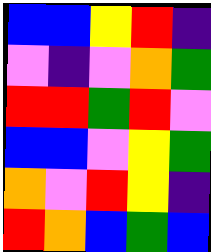[["blue", "blue", "yellow", "red", "indigo"], ["violet", "indigo", "violet", "orange", "green"], ["red", "red", "green", "red", "violet"], ["blue", "blue", "violet", "yellow", "green"], ["orange", "violet", "red", "yellow", "indigo"], ["red", "orange", "blue", "green", "blue"]]